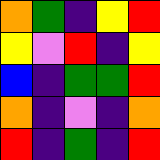[["orange", "green", "indigo", "yellow", "red"], ["yellow", "violet", "red", "indigo", "yellow"], ["blue", "indigo", "green", "green", "red"], ["orange", "indigo", "violet", "indigo", "orange"], ["red", "indigo", "green", "indigo", "red"]]